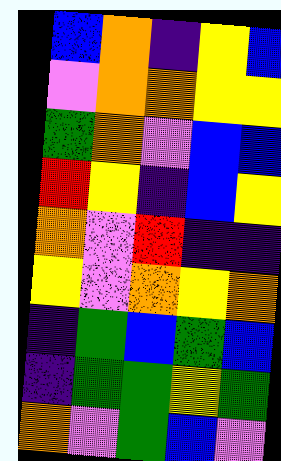[["blue", "orange", "indigo", "yellow", "blue"], ["violet", "orange", "orange", "yellow", "yellow"], ["green", "orange", "violet", "blue", "blue"], ["red", "yellow", "indigo", "blue", "yellow"], ["orange", "violet", "red", "indigo", "indigo"], ["yellow", "violet", "orange", "yellow", "orange"], ["indigo", "green", "blue", "green", "blue"], ["indigo", "green", "green", "yellow", "green"], ["orange", "violet", "green", "blue", "violet"]]